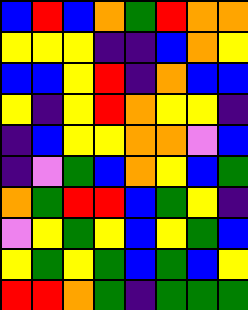[["blue", "red", "blue", "orange", "green", "red", "orange", "orange"], ["yellow", "yellow", "yellow", "indigo", "indigo", "blue", "orange", "yellow"], ["blue", "blue", "yellow", "red", "indigo", "orange", "blue", "blue"], ["yellow", "indigo", "yellow", "red", "orange", "yellow", "yellow", "indigo"], ["indigo", "blue", "yellow", "yellow", "orange", "orange", "violet", "blue"], ["indigo", "violet", "green", "blue", "orange", "yellow", "blue", "green"], ["orange", "green", "red", "red", "blue", "green", "yellow", "indigo"], ["violet", "yellow", "green", "yellow", "blue", "yellow", "green", "blue"], ["yellow", "green", "yellow", "green", "blue", "green", "blue", "yellow"], ["red", "red", "orange", "green", "indigo", "green", "green", "green"]]